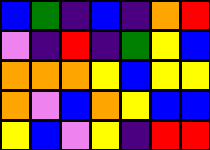[["blue", "green", "indigo", "blue", "indigo", "orange", "red"], ["violet", "indigo", "red", "indigo", "green", "yellow", "blue"], ["orange", "orange", "orange", "yellow", "blue", "yellow", "yellow"], ["orange", "violet", "blue", "orange", "yellow", "blue", "blue"], ["yellow", "blue", "violet", "yellow", "indigo", "red", "red"]]